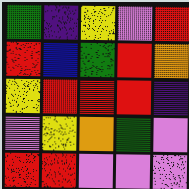[["green", "indigo", "yellow", "violet", "red"], ["red", "blue", "green", "red", "orange"], ["yellow", "red", "red", "red", "indigo"], ["violet", "yellow", "orange", "green", "violet"], ["red", "red", "violet", "violet", "violet"]]